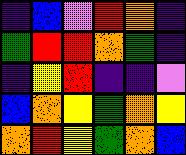[["indigo", "blue", "violet", "red", "orange", "indigo"], ["green", "red", "red", "orange", "green", "indigo"], ["indigo", "yellow", "red", "indigo", "indigo", "violet"], ["blue", "orange", "yellow", "green", "orange", "yellow"], ["orange", "red", "yellow", "green", "orange", "blue"]]